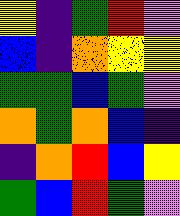[["yellow", "indigo", "green", "red", "violet"], ["blue", "indigo", "orange", "yellow", "yellow"], ["green", "green", "blue", "green", "violet"], ["orange", "green", "orange", "blue", "indigo"], ["indigo", "orange", "red", "blue", "yellow"], ["green", "blue", "red", "green", "violet"]]